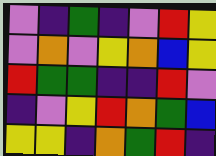[["violet", "indigo", "green", "indigo", "violet", "red", "yellow"], ["violet", "orange", "violet", "yellow", "orange", "blue", "yellow"], ["red", "green", "green", "indigo", "indigo", "red", "violet"], ["indigo", "violet", "yellow", "red", "orange", "green", "blue"], ["yellow", "yellow", "indigo", "orange", "green", "red", "indigo"]]